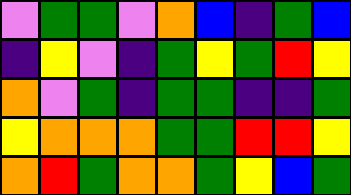[["violet", "green", "green", "violet", "orange", "blue", "indigo", "green", "blue"], ["indigo", "yellow", "violet", "indigo", "green", "yellow", "green", "red", "yellow"], ["orange", "violet", "green", "indigo", "green", "green", "indigo", "indigo", "green"], ["yellow", "orange", "orange", "orange", "green", "green", "red", "red", "yellow"], ["orange", "red", "green", "orange", "orange", "green", "yellow", "blue", "green"]]